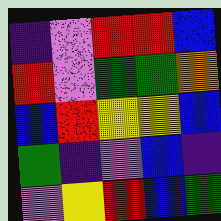[["indigo", "violet", "red", "red", "blue"], ["red", "violet", "green", "green", "orange"], ["blue", "red", "yellow", "yellow", "blue"], ["green", "indigo", "violet", "blue", "indigo"], ["violet", "yellow", "red", "blue", "green"]]